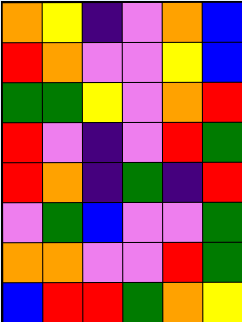[["orange", "yellow", "indigo", "violet", "orange", "blue"], ["red", "orange", "violet", "violet", "yellow", "blue"], ["green", "green", "yellow", "violet", "orange", "red"], ["red", "violet", "indigo", "violet", "red", "green"], ["red", "orange", "indigo", "green", "indigo", "red"], ["violet", "green", "blue", "violet", "violet", "green"], ["orange", "orange", "violet", "violet", "red", "green"], ["blue", "red", "red", "green", "orange", "yellow"]]